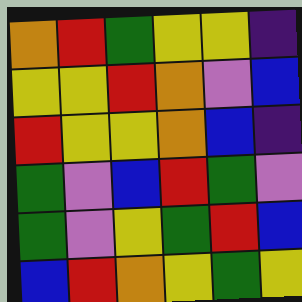[["orange", "red", "green", "yellow", "yellow", "indigo"], ["yellow", "yellow", "red", "orange", "violet", "blue"], ["red", "yellow", "yellow", "orange", "blue", "indigo"], ["green", "violet", "blue", "red", "green", "violet"], ["green", "violet", "yellow", "green", "red", "blue"], ["blue", "red", "orange", "yellow", "green", "yellow"]]